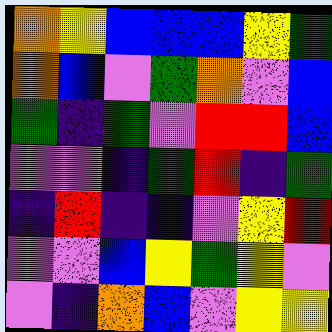[["orange", "yellow", "blue", "blue", "blue", "yellow", "green"], ["orange", "blue", "violet", "green", "orange", "violet", "blue"], ["green", "indigo", "green", "violet", "red", "red", "blue"], ["violet", "violet", "indigo", "green", "red", "indigo", "green"], ["indigo", "red", "indigo", "indigo", "violet", "yellow", "red"], ["violet", "violet", "blue", "yellow", "green", "yellow", "violet"], ["violet", "indigo", "orange", "blue", "violet", "yellow", "yellow"]]